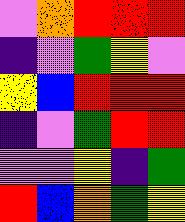[["violet", "orange", "red", "red", "red"], ["indigo", "violet", "green", "yellow", "violet"], ["yellow", "blue", "red", "red", "red"], ["indigo", "violet", "green", "red", "red"], ["violet", "violet", "yellow", "indigo", "green"], ["red", "blue", "orange", "green", "yellow"]]